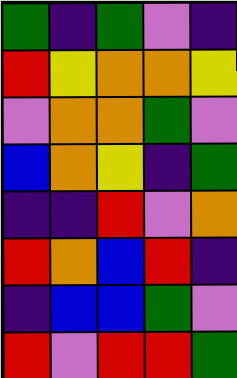[["green", "indigo", "green", "violet", "indigo"], ["red", "yellow", "orange", "orange", "yellow"], ["violet", "orange", "orange", "green", "violet"], ["blue", "orange", "yellow", "indigo", "green"], ["indigo", "indigo", "red", "violet", "orange"], ["red", "orange", "blue", "red", "indigo"], ["indigo", "blue", "blue", "green", "violet"], ["red", "violet", "red", "red", "green"]]